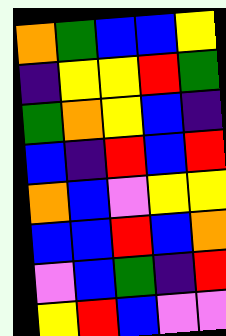[["orange", "green", "blue", "blue", "yellow"], ["indigo", "yellow", "yellow", "red", "green"], ["green", "orange", "yellow", "blue", "indigo"], ["blue", "indigo", "red", "blue", "red"], ["orange", "blue", "violet", "yellow", "yellow"], ["blue", "blue", "red", "blue", "orange"], ["violet", "blue", "green", "indigo", "red"], ["yellow", "red", "blue", "violet", "violet"]]